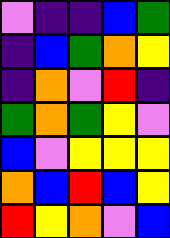[["violet", "indigo", "indigo", "blue", "green"], ["indigo", "blue", "green", "orange", "yellow"], ["indigo", "orange", "violet", "red", "indigo"], ["green", "orange", "green", "yellow", "violet"], ["blue", "violet", "yellow", "yellow", "yellow"], ["orange", "blue", "red", "blue", "yellow"], ["red", "yellow", "orange", "violet", "blue"]]